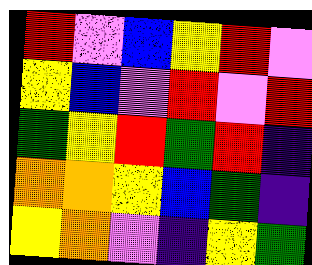[["red", "violet", "blue", "yellow", "red", "violet"], ["yellow", "blue", "violet", "red", "violet", "red"], ["green", "yellow", "red", "green", "red", "indigo"], ["orange", "orange", "yellow", "blue", "green", "indigo"], ["yellow", "orange", "violet", "indigo", "yellow", "green"]]